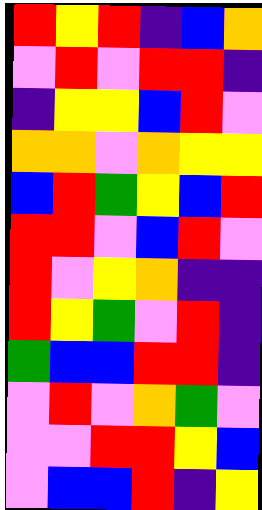[["red", "yellow", "red", "indigo", "blue", "orange"], ["violet", "red", "violet", "red", "red", "indigo"], ["indigo", "yellow", "yellow", "blue", "red", "violet"], ["orange", "orange", "violet", "orange", "yellow", "yellow"], ["blue", "red", "green", "yellow", "blue", "red"], ["red", "red", "violet", "blue", "red", "violet"], ["red", "violet", "yellow", "orange", "indigo", "indigo"], ["red", "yellow", "green", "violet", "red", "indigo"], ["green", "blue", "blue", "red", "red", "indigo"], ["violet", "red", "violet", "orange", "green", "violet"], ["violet", "violet", "red", "red", "yellow", "blue"], ["violet", "blue", "blue", "red", "indigo", "yellow"]]